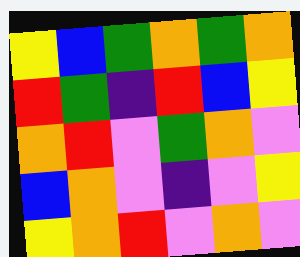[["yellow", "blue", "green", "orange", "green", "orange"], ["red", "green", "indigo", "red", "blue", "yellow"], ["orange", "red", "violet", "green", "orange", "violet"], ["blue", "orange", "violet", "indigo", "violet", "yellow"], ["yellow", "orange", "red", "violet", "orange", "violet"]]